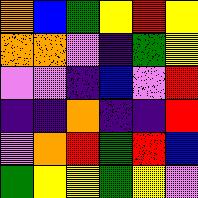[["orange", "blue", "green", "yellow", "red", "yellow"], ["orange", "orange", "violet", "indigo", "green", "yellow"], ["violet", "violet", "indigo", "blue", "violet", "red"], ["indigo", "indigo", "orange", "indigo", "indigo", "red"], ["violet", "orange", "red", "green", "red", "blue"], ["green", "yellow", "yellow", "green", "yellow", "violet"]]